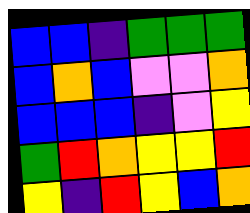[["blue", "blue", "indigo", "green", "green", "green"], ["blue", "orange", "blue", "violet", "violet", "orange"], ["blue", "blue", "blue", "indigo", "violet", "yellow"], ["green", "red", "orange", "yellow", "yellow", "red"], ["yellow", "indigo", "red", "yellow", "blue", "orange"]]